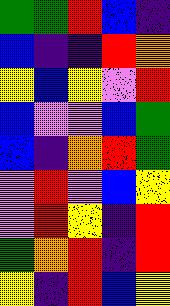[["green", "green", "red", "blue", "indigo"], ["blue", "indigo", "indigo", "red", "orange"], ["yellow", "blue", "yellow", "violet", "red"], ["blue", "violet", "violet", "blue", "green"], ["blue", "indigo", "orange", "red", "green"], ["violet", "red", "violet", "blue", "yellow"], ["violet", "red", "yellow", "indigo", "red"], ["green", "orange", "red", "indigo", "red"], ["yellow", "indigo", "red", "blue", "yellow"]]